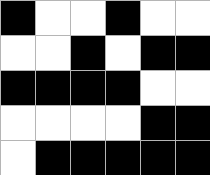[["black", "white", "white", "black", "white", "white"], ["white", "white", "black", "white", "black", "black"], ["black", "black", "black", "black", "white", "white"], ["white", "white", "white", "white", "black", "black"], ["white", "black", "black", "black", "black", "black"]]